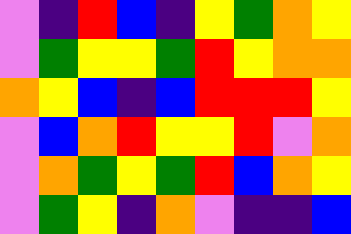[["violet", "indigo", "red", "blue", "indigo", "yellow", "green", "orange", "yellow"], ["violet", "green", "yellow", "yellow", "green", "red", "yellow", "orange", "orange"], ["orange", "yellow", "blue", "indigo", "blue", "red", "red", "red", "yellow"], ["violet", "blue", "orange", "red", "yellow", "yellow", "red", "violet", "orange"], ["violet", "orange", "green", "yellow", "green", "red", "blue", "orange", "yellow"], ["violet", "green", "yellow", "indigo", "orange", "violet", "indigo", "indigo", "blue"]]